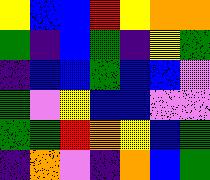[["yellow", "blue", "blue", "red", "yellow", "orange", "orange"], ["green", "indigo", "blue", "green", "indigo", "yellow", "green"], ["indigo", "blue", "blue", "green", "blue", "blue", "violet"], ["green", "violet", "yellow", "blue", "blue", "violet", "violet"], ["green", "green", "red", "orange", "yellow", "blue", "green"], ["indigo", "orange", "violet", "indigo", "orange", "blue", "green"]]